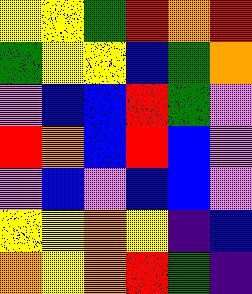[["yellow", "yellow", "green", "red", "orange", "red"], ["green", "yellow", "yellow", "blue", "green", "orange"], ["violet", "blue", "blue", "red", "green", "violet"], ["red", "orange", "blue", "red", "blue", "violet"], ["violet", "blue", "violet", "blue", "blue", "violet"], ["yellow", "yellow", "orange", "yellow", "indigo", "blue"], ["orange", "yellow", "orange", "red", "green", "indigo"]]